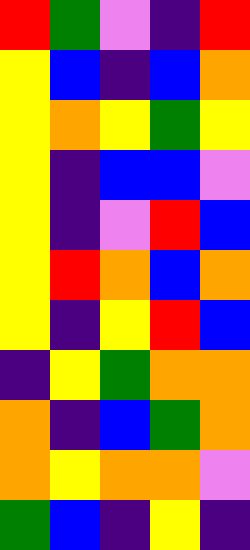[["red", "green", "violet", "indigo", "red"], ["yellow", "blue", "indigo", "blue", "orange"], ["yellow", "orange", "yellow", "green", "yellow"], ["yellow", "indigo", "blue", "blue", "violet"], ["yellow", "indigo", "violet", "red", "blue"], ["yellow", "red", "orange", "blue", "orange"], ["yellow", "indigo", "yellow", "red", "blue"], ["indigo", "yellow", "green", "orange", "orange"], ["orange", "indigo", "blue", "green", "orange"], ["orange", "yellow", "orange", "orange", "violet"], ["green", "blue", "indigo", "yellow", "indigo"]]